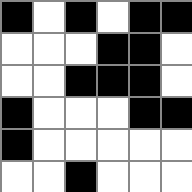[["black", "white", "black", "white", "black", "black"], ["white", "white", "white", "black", "black", "white"], ["white", "white", "black", "black", "black", "white"], ["black", "white", "white", "white", "black", "black"], ["black", "white", "white", "white", "white", "white"], ["white", "white", "black", "white", "white", "white"]]